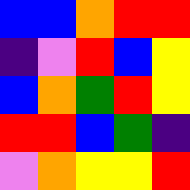[["blue", "blue", "orange", "red", "red"], ["indigo", "violet", "red", "blue", "yellow"], ["blue", "orange", "green", "red", "yellow"], ["red", "red", "blue", "green", "indigo"], ["violet", "orange", "yellow", "yellow", "red"]]